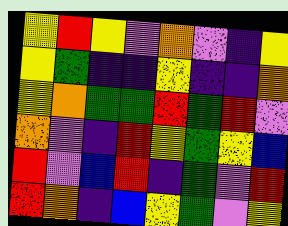[["yellow", "red", "yellow", "violet", "orange", "violet", "indigo", "yellow"], ["yellow", "green", "indigo", "indigo", "yellow", "indigo", "indigo", "orange"], ["yellow", "orange", "green", "green", "red", "green", "red", "violet"], ["orange", "violet", "indigo", "red", "yellow", "green", "yellow", "blue"], ["red", "violet", "blue", "red", "indigo", "green", "violet", "red"], ["red", "orange", "indigo", "blue", "yellow", "green", "violet", "yellow"]]